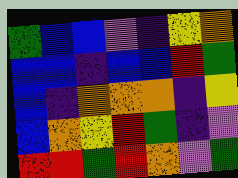[["green", "blue", "blue", "violet", "indigo", "yellow", "orange"], ["blue", "blue", "indigo", "blue", "blue", "red", "green"], ["blue", "indigo", "orange", "orange", "orange", "indigo", "yellow"], ["blue", "orange", "yellow", "red", "green", "indigo", "violet"], ["red", "red", "green", "red", "orange", "violet", "green"]]